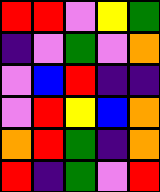[["red", "red", "violet", "yellow", "green"], ["indigo", "violet", "green", "violet", "orange"], ["violet", "blue", "red", "indigo", "indigo"], ["violet", "red", "yellow", "blue", "orange"], ["orange", "red", "green", "indigo", "orange"], ["red", "indigo", "green", "violet", "red"]]